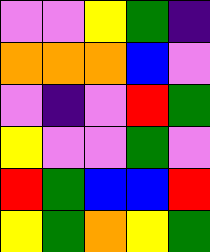[["violet", "violet", "yellow", "green", "indigo"], ["orange", "orange", "orange", "blue", "violet"], ["violet", "indigo", "violet", "red", "green"], ["yellow", "violet", "violet", "green", "violet"], ["red", "green", "blue", "blue", "red"], ["yellow", "green", "orange", "yellow", "green"]]